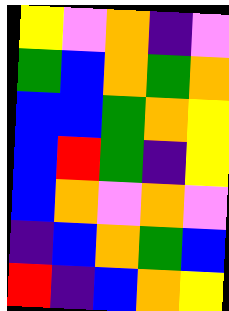[["yellow", "violet", "orange", "indigo", "violet"], ["green", "blue", "orange", "green", "orange"], ["blue", "blue", "green", "orange", "yellow"], ["blue", "red", "green", "indigo", "yellow"], ["blue", "orange", "violet", "orange", "violet"], ["indigo", "blue", "orange", "green", "blue"], ["red", "indigo", "blue", "orange", "yellow"]]